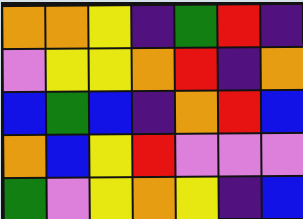[["orange", "orange", "yellow", "indigo", "green", "red", "indigo"], ["violet", "yellow", "yellow", "orange", "red", "indigo", "orange"], ["blue", "green", "blue", "indigo", "orange", "red", "blue"], ["orange", "blue", "yellow", "red", "violet", "violet", "violet"], ["green", "violet", "yellow", "orange", "yellow", "indigo", "blue"]]